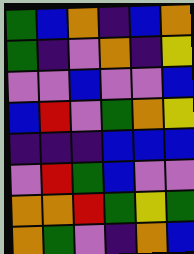[["green", "blue", "orange", "indigo", "blue", "orange"], ["green", "indigo", "violet", "orange", "indigo", "yellow"], ["violet", "violet", "blue", "violet", "violet", "blue"], ["blue", "red", "violet", "green", "orange", "yellow"], ["indigo", "indigo", "indigo", "blue", "blue", "blue"], ["violet", "red", "green", "blue", "violet", "violet"], ["orange", "orange", "red", "green", "yellow", "green"], ["orange", "green", "violet", "indigo", "orange", "blue"]]